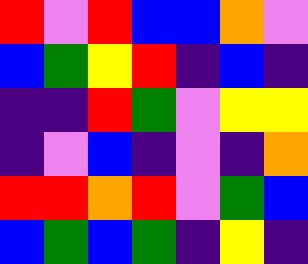[["red", "violet", "red", "blue", "blue", "orange", "violet"], ["blue", "green", "yellow", "red", "indigo", "blue", "indigo"], ["indigo", "indigo", "red", "green", "violet", "yellow", "yellow"], ["indigo", "violet", "blue", "indigo", "violet", "indigo", "orange"], ["red", "red", "orange", "red", "violet", "green", "blue"], ["blue", "green", "blue", "green", "indigo", "yellow", "indigo"]]